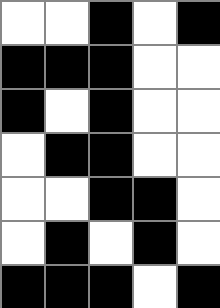[["white", "white", "black", "white", "black"], ["black", "black", "black", "white", "white"], ["black", "white", "black", "white", "white"], ["white", "black", "black", "white", "white"], ["white", "white", "black", "black", "white"], ["white", "black", "white", "black", "white"], ["black", "black", "black", "white", "black"]]